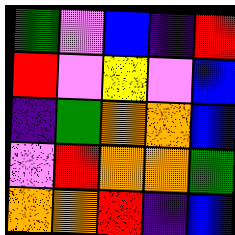[["green", "violet", "blue", "indigo", "red"], ["red", "violet", "yellow", "violet", "blue"], ["indigo", "green", "orange", "orange", "blue"], ["violet", "red", "orange", "orange", "green"], ["orange", "orange", "red", "indigo", "blue"]]